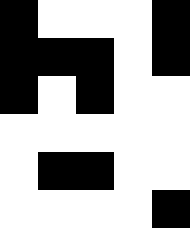[["black", "white", "white", "white", "black"], ["black", "black", "black", "white", "black"], ["black", "white", "black", "white", "white"], ["white", "white", "white", "white", "white"], ["white", "black", "black", "white", "white"], ["white", "white", "white", "white", "black"]]